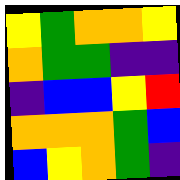[["yellow", "green", "orange", "orange", "yellow"], ["orange", "green", "green", "indigo", "indigo"], ["indigo", "blue", "blue", "yellow", "red"], ["orange", "orange", "orange", "green", "blue"], ["blue", "yellow", "orange", "green", "indigo"]]